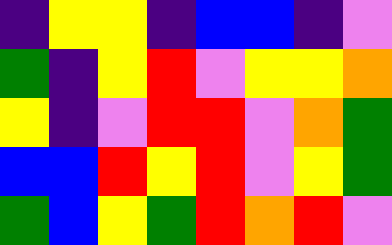[["indigo", "yellow", "yellow", "indigo", "blue", "blue", "indigo", "violet"], ["green", "indigo", "yellow", "red", "violet", "yellow", "yellow", "orange"], ["yellow", "indigo", "violet", "red", "red", "violet", "orange", "green"], ["blue", "blue", "red", "yellow", "red", "violet", "yellow", "green"], ["green", "blue", "yellow", "green", "red", "orange", "red", "violet"]]